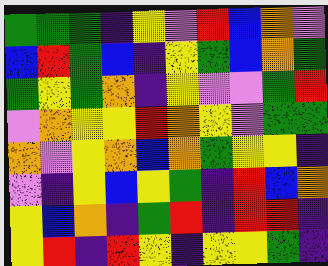[["green", "green", "green", "indigo", "yellow", "violet", "red", "blue", "orange", "violet"], ["blue", "red", "green", "blue", "indigo", "yellow", "green", "blue", "orange", "green"], ["green", "yellow", "green", "orange", "indigo", "yellow", "violet", "violet", "green", "red"], ["violet", "orange", "yellow", "yellow", "red", "orange", "yellow", "violet", "green", "green"], ["orange", "violet", "yellow", "orange", "blue", "orange", "green", "yellow", "yellow", "indigo"], ["violet", "indigo", "yellow", "blue", "yellow", "green", "indigo", "red", "blue", "orange"], ["yellow", "blue", "orange", "indigo", "green", "red", "indigo", "red", "red", "indigo"], ["yellow", "red", "indigo", "red", "yellow", "indigo", "yellow", "yellow", "green", "indigo"]]